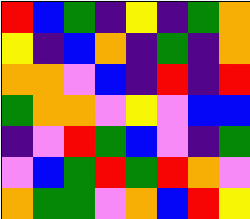[["red", "blue", "green", "indigo", "yellow", "indigo", "green", "orange"], ["yellow", "indigo", "blue", "orange", "indigo", "green", "indigo", "orange"], ["orange", "orange", "violet", "blue", "indigo", "red", "indigo", "red"], ["green", "orange", "orange", "violet", "yellow", "violet", "blue", "blue"], ["indigo", "violet", "red", "green", "blue", "violet", "indigo", "green"], ["violet", "blue", "green", "red", "green", "red", "orange", "violet"], ["orange", "green", "green", "violet", "orange", "blue", "red", "yellow"]]